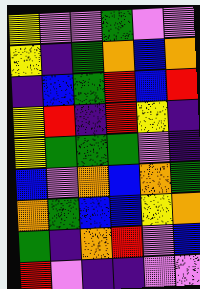[["yellow", "violet", "violet", "green", "violet", "violet"], ["yellow", "indigo", "green", "orange", "blue", "orange"], ["indigo", "blue", "green", "red", "blue", "red"], ["yellow", "red", "indigo", "red", "yellow", "indigo"], ["yellow", "green", "green", "green", "violet", "indigo"], ["blue", "violet", "orange", "blue", "orange", "green"], ["orange", "green", "blue", "blue", "yellow", "orange"], ["green", "indigo", "orange", "red", "violet", "blue"], ["red", "violet", "indigo", "indigo", "violet", "violet"]]